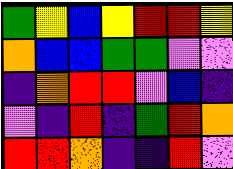[["green", "yellow", "blue", "yellow", "red", "red", "yellow"], ["orange", "blue", "blue", "green", "green", "violet", "violet"], ["indigo", "orange", "red", "red", "violet", "blue", "indigo"], ["violet", "indigo", "red", "indigo", "green", "red", "orange"], ["red", "red", "orange", "indigo", "indigo", "red", "violet"]]